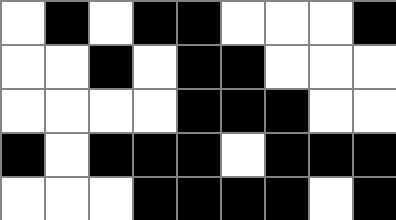[["white", "black", "white", "black", "black", "white", "white", "white", "black"], ["white", "white", "black", "white", "black", "black", "white", "white", "white"], ["white", "white", "white", "white", "black", "black", "black", "white", "white"], ["black", "white", "black", "black", "black", "white", "black", "black", "black"], ["white", "white", "white", "black", "black", "black", "black", "white", "black"]]